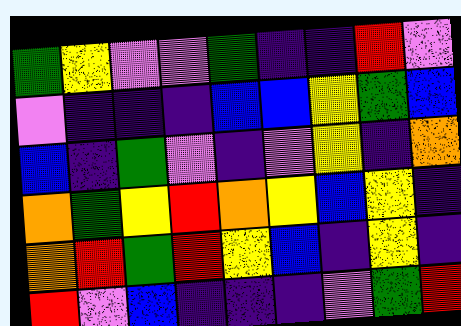[["green", "yellow", "violet", "violet", "green", "indigo", "indigo", "red", "violet"], ["violet", "indigo", "indigo", "indigo", "blue", "blue", "yellow", "green", "blue"], ["blue", "indigo", "green", "violet", "indigo", "violet", "yellow", "indigo", "orange"], ["orange", "green", "yellow", "red", "orange", "yellow", "blue", "yellow", "indigo"], ["orange", "red", "green", "red", "yellow", "blue", "indigo", "yellow", "indigo"], ["red", "violet", "blue", "indigo", "indigo", "indigo", "violet", "green", "red"]]